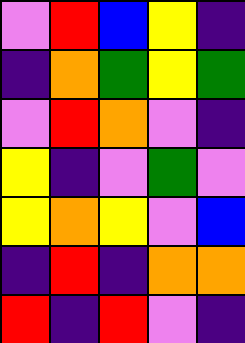[["violet", "red", "blue", "yellow", "indigo"], ["indigo", "orange", "green", "yellow", "green"], ["violet", "red", "orange", "violet", "indigo"], ["yellow", "indigo", "violet", "green", "violet"], ["yellow", "orange", "yellow", "violet", "blue"], ["indigo", "red", "indigo", "orange", "orange"], ["red", "indigo", "red", "violet", "indigo"]]